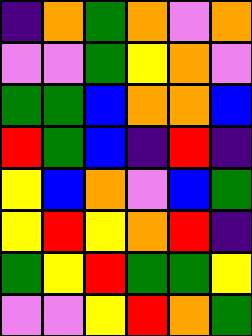[["indigo", "orange", "green", "orange", "violet", "orange"], ["violet", "violet", "green", "yellow", "orange", "violet"], ["green", "green", "blue", "orange", "orange", "blue"], ["red", "green", "blue", "indigo", "red", "indigo"], ["yellow", "blue", "orange", "violet", "blue", "green"], ["yellow", "red", "yellow", "orange", "red", "indigo"], ["green", "yellow", "red", "green", "green", "yellow"], ["violet", "violet", "yellow", "red", "orange", "green"]]